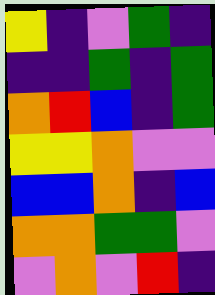[["yellow", "indigo", "violet", "green", "indigo"], ["indigo", "indigo", "green", "indigo", "green"], ["orange", "red", "blue", "indigo", "green"], ["yellow", "yellow", "orange", "violet", "violet"], ["blue", "blue", "orange", "indigo", "blue"], ["orange", "orange", "green", "green", "violet"], ["violet", "orange", "violet", "red", "indigo"]]